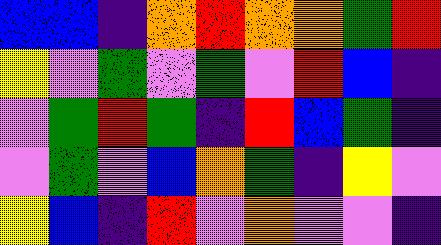[["blue", "blue", "indigo", "orange", "red", "orange", "orange", "green", "red"], ["yellow", "violet", "green", "violet", "green", "violet", "red", "blue", "indigo"], ["violet", "green", "red", "green", "indigo", "red", "blue", "green", "indigo"], ["violet", "green", "violet", "blue", "orange", "green", "indigo", "yellow", "violet"], ["yellow", "blue", "indigo", "red", "violet", "orange", "violet", "violet", "indigo"]]